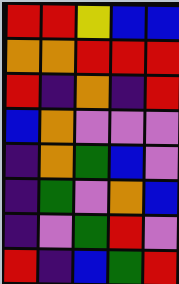[["red", "red", "yellow", "blue", "blue"], ["orange", "orange", "red", "red", "red"], ["red", "indigo", "orange", "indigo", "red"], ["blue", "orange", "violet", "violet", "violet"], ["indigo", "orange", "green", "blue", "violet"], ["indigo", "green", "violet", "orange", "blue"], ["indigo", "violet", "green", "red", "violet"], ["red", "indigo", "blue", "green", "red"]]